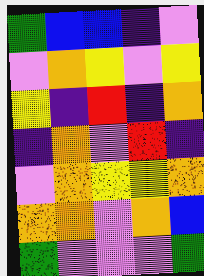[["green", "blue", "blue", "indigo", "violet"], ["violet", "orange", "yellow", "violet", "yellow"], ["yellow", "indigo", "red", "indigo", "orange"], ["indigo", "orange", "violet", "red", "indigo"], ["violet", "orange", "yellow", "yellow", "orange"], ["orange", "orange", "violet", "orange", "blue"], ["green", "violet", "violet", "violet", "green"]]